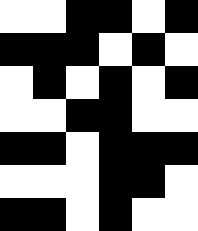[["white", "white", "black", "black", "white", "black"], ["black", "black", "black", "white", "black", "white"], ["white", "black", "white", "black", "white", "black"], ["white", "white", "black", "black", "white", "white"], ["black", "black", "white", "black", "black", "black"], ["white", "white", "white", "black", "black", "white"], ["black", "black", "white", "black", "white", "white"]]